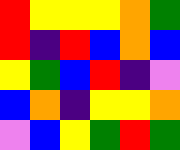[["red", "yellow", "yellow", "yellow", "orange", "green"], ["red", "indigo", "red", "blue", "orange", "blue"], ["yellow", "green", "blue", "red", "indigo", "violet"], ["blue", "orange", "indigo", "yellow", "yellow", "orange"], ["violet", "blue", "yellow", "green", "red", "green"]]